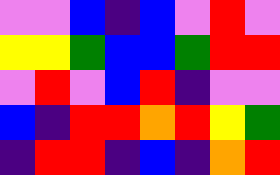[["violet", "violet", "blue", "indigo", "blue", "violet", "red", "violet"], ["yellow", "yellow", "green", "blue", "blue", "green", "red", "red"], ["violet", "red", "violet", "blue", "red", "indigo", "violet", "violet"], ["blue", "indigo", "red", "red", "orange", "red", "yellow", "green"], ["indigo", "red", "red", "indigo", "blue", "indigo", "orange", "red"]]